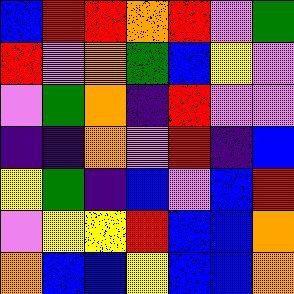[["blue", "red", "red", "orange", "red", "violet", "green"], ["red", "violet", "orange", "green", "blue", "yellow", "violet"], ["violet", "green", "orange", "indigo", "red", "violet", "violet"], ["indigo", "indigo", "orange", "violet", "red", "indigo", "blue"], ["yellow", "green", "indigo", "blue", "violet", "blue", "red"], ["violet", "yellow", "yellow", "red", "blue", "blue", "orange"], ["orange", "blue", "blue", "yellow", "blue", "blue", "orange"]]